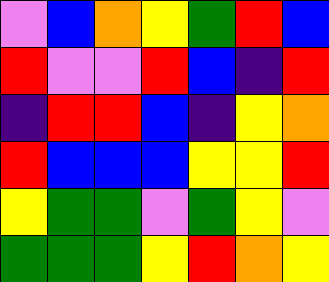[["violet", "blue", "orange", "yellow", "green", "red", "blue"], ["red", "violet", "violet", "red", "blue", "indigo", "red"], ["indigo", "red", "red", "blue", "indigo", "yellow", "orange"], ["red", "blue", "blue", "blue", "yellow", "yellow", "red"], ["yellow", "green", "green", "violet", "green", "yellow", "violet"], ["green", "green", "green", "yellow", "red", "orange", "yellow"]]